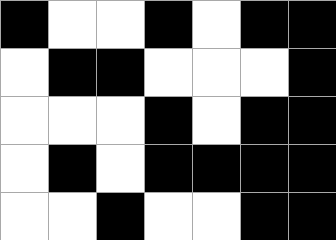[["black", "white", "white", "black", "white", "black", "black"], ["white", "black", "black", "white", "white", "white", "black"], ["white", "white", "white", "black", "white", "black", "black"], ["white", "black", "white", "black", "black", "black", "black"], ["white", "white", "black", "white", "white", "black", "black"]]